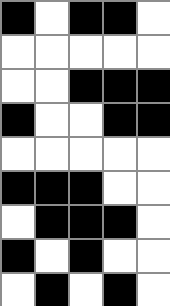[["black", "white", "black", "black", "white"], ["white", "white", "white", "white", "white"], ["white", "white", "black", "black", "black"], ["black", "white", "white", "black", "black"], ["white", "white", "white", "white", "white"], ["black", "black", "black", "white", "white"], ["white", "black", "black", "black", "white"], ["black", "white", "black", "white", "white"], ["white", "black", "white", "black", "white"]]